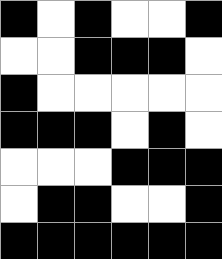[["black", "white", "black", "white", "white", "black"], ["white", "white", "black", "black", "black", "white"], ["black", "white", "white", "white", "white", "white"], ["black", "black", "black", "white", "black", "white"], ["white", "white", "white", "black", "black", "black"], ["white", "black", "black", "white", "white", "black"], ["black", "black", "black", "black", "black", "black"]]